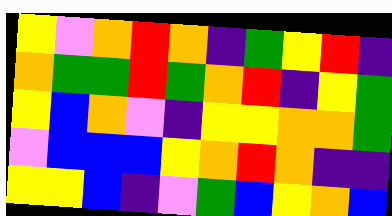[["yellow", "violet", "orange", "red", "orange", "indigo", "green", "yellow", "red", "indigo"], ["orange", "green", "green", "red", "green", "orange", "red", "indigo", "yellow", "green"], ["yellow", "blue", "orange", "violet", "indigo", "yellow", "yellow", "orange", "orange", "green"], ["violet", "blue", "blue", "blue", "yellow", "orange", "red", "orange", "indigo", "indigo"], ["yellow", "yellow", "blue", "indigo", "violet", "green", "blue", "yellow", "orange", "blue"]]